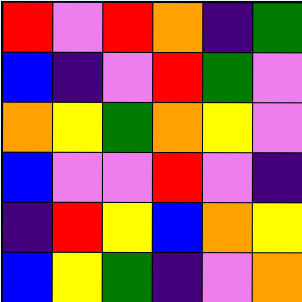[["red", "violet", "red", "orange", "indigo", "green"], ["blue", "indigo", "violet", "red", "green", "violet"], ["orange", "yellow", "green", "orange", "yellow", "violet"], ["blue", "violet", "violet", "red", "violet", "indigo"], ["indigo", "red", "yellow", "blue", "orange", "yellow"], ["blue", "yellow", "green", "indigo", "violet", "orange"]]